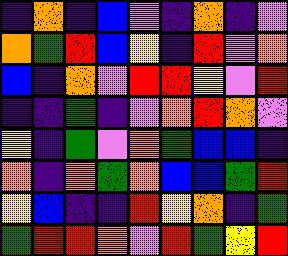[["indigo", "orange", "indigo", "blue", "violet", "indigo", "orange", "indigo", "violet"], ["orange", "green", "red", "blue", "yellow", "indigo", "red", "violet", "orange"], ["blue", "indigo", "orange", "violet", "red", "red", "yellow", "violet", "red"], ["indigo", "indigo", "green", "indigo", "violet", "orange", "red", "orange", "violet"], ["yellow", "indigo", "green", "violet", "orange", "green", "blue", "blue", "indigo"], ["orange", "indigo", "orange", "green", "orange", "blue", "blue", "green", "red"], ["yellow", "blue", "indigo", "indigo", "red", "yellow", "orange", "indigo", "green"], ["green", "red", "red", "orange", "violet", "red", "green", "yellow", "red"]]